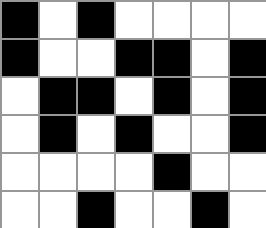[["black", "white", "black", "white", "white", "white", "white"], ["black", "white", "white", "black", "black", "white", "black"], ["white", "black", "black", "white", "black", "white", "black"], ["white", "black", "white", "black", "white", "white", "black"], ["white", "white", "white", "white", "black", "white", "white"], ["white", "white", "black", "white", "white", "black", "white"]]